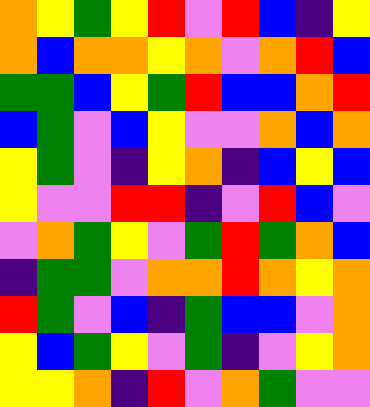[["orange", "yellow", "green", "yellow", "red", "violet", "red", "blue", "indigo", "yellow"], ["orange", "blue", "orange", "orange", "yellow", "orange", "violet", "orange", "red", "blue"], ["green", "green", "blue", "yellow", "green", "red", "blue", "blue", "orange", "red"], ["blue", "green", "violet", "blue", "yellow", "violet", "violet", "orange", "blue", "orange"], ["yellow", "green", "violet", "indigo", "yellow", "orange", "indigo", "blue", "yellow", "blue"], ["yellow", "violet", "violet", "red", "red", "indigo", "violet", "red", "blue", "violet"], ["violet", "orange", "green", "yellow", "violet", "green", "red", "green", "orange", "blue"], ["indigo", "green", "green", "violet", "orange", "orange", "red", "orange", "yellow", "orange"], ["red", "green", "violet", "blue", "indigo", "green", "blue", "blue", "violet", "orange"], ["yellow", "blue", "green", "yellow", "violet", "green", "indigo", "violet", "yellow", "orange"], ["yellow", "yellow", "orange", "indigo", "red", "violet", "orange", "green", "violet", "violet"]]